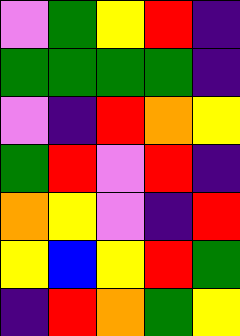[["violet", "green", "yellow", "red", "indigo"], ["green", "green", "green", "green", "indigo"], ["violet", "indigo", "red", "orange", "yellow"], ["green", "red", "violet", "red", "indigo"], ["orange", "yellow", "violet", "indigo", "red"], ["yellow", "blue", "yellow", "red", "green"], ["indigo", "red", "orange", "green", "yellow"]]